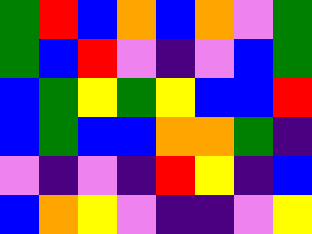[["green", "red", "blue", "orange", "blue", "orange", "violet", "green"], ["green", "blue", "red", "violet", "indigo", "violet", "blue", "green"], ["blue", "green", "yellow", "green", "yellow", "blue", "blue", "red"], ["blue", "green", "blue", "blue", "orange", "orange", "green", "indigo"], ["violet", "indigo", "violet", "indigo", "red", "yellow", "indigo", "blue"], ["blue", "orange", "yellow", "violet", "indigo", "indigo", "violet", "yellow"]]